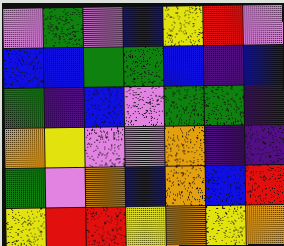[["violet", "green", "violet", "blue", "yellow", "red", "violet"], ["blue", "blue", "green", "green", "blue", "indigo", "blue"], ["green", "indigo", "blue", "violet", "green", "green", "indigo"], ["orange", "yellow", "violet", "violet", "orange", "indigo", "indigo"], ["green", "violet", "orange", "blue", "orange", "blue", "red"], ["yellow", "red", "red", "yellow", "orange", "yellow", "orange"]]